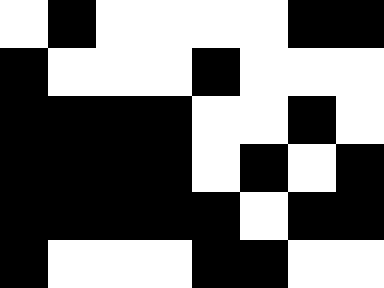[["white", "black", "white", "white", "white", "white", "black", "black"], ["black", "white", "white", "white", "black", "white", "white", "white"], ["black", "black", "black", "black", "white", "white", "black", "white"], ["black", "black", "black", "black", "white", "black", "white", "black"], ["black", "black", "black", "black", "black", "white", "black", "black"], ["black", "white", "white", "white", "black", "black", "white", "white"]]